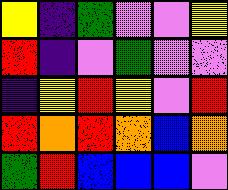[["yellow", "indigo", "green", "violet", "violet", "yellow"], ["red", "indigo", "violet", "green", "violet", "violet"], ["indigo", "yellow", "red", "yellow", "violet", "red"], ["red", "orange", "red", "orange", "blue", "orange"], ["green", "red", "blue", "blue", "blue", "violet"]]